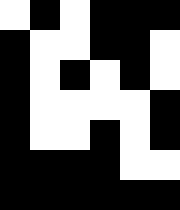[["white", "black", "white", "black", "black", "black"], ["black", "white", "white", "black", "black", "white"], ["black", "white", "black", "white", "black", "white"], ["black", "white", "white", "white", "white", "black"], ["black", "white", "white", "black", "white", "black"], ["black", "black", "black", "black", "white", "white"], ["black", "black", "black", "black", "black", "black"]]